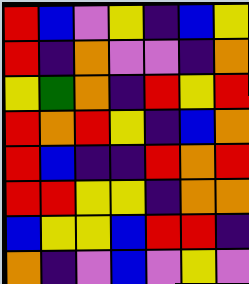[["red", "blue", "violet", "yellow", "indigo", "blue", "yellow"], ["red", "indigo", "orange", "violet", "violet", "indigo", "orange"], ["yellow", "green", "orange", "indigo", "red", "yellow", "red"], ["red", "orange", "red", "yellow", "indigo", "blue", "orange"], ["red", "blue", "indigo", "indigo", "red", "orange", "red"], ["red", "red", "yellow", "yellow", "indigo", "orange", "orange"], ["blue", "yellow", "yellow", "blue", "red", "red", "indigo"], ["orange", "indigo", "violet", "blue", "violet", "yellow", "violet"]]